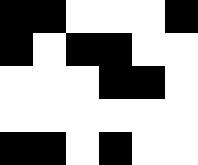[["black", "black", "white", "white", "white", "black"], ["black", "white", "black", "black", "white", "white"], ["white", "white", "white", "black", "black", "white"], ["white", "white", "white", "white", "white", "white"], ["black", "black", "white", "black", "white", "white"]]